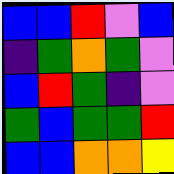[["blue", "blue", "red", "violet", "blue"], ["indigo", "green", "orange", "green", "violet"], ["blue", "red", "green", "indigo", "violet"], ["green", "blue", "green", "green", "red"], ["blue", "blue", "orange", "orange", "yellow"]]